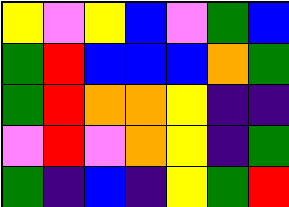[["yellow", "violet", "yellow", "blue", "violet", "green", "blue"], ["green", "red", "blue", "blue", "blue", "orange", "green"], ["green", "red", "orange", "orange", "yellow", "indigo", "indigo"], ["violet", "red", "violet", "orange", "yellow", "indigo", "green"], ["green", "indigo", "blue", "indigo", "yellow", "green", "red"]]